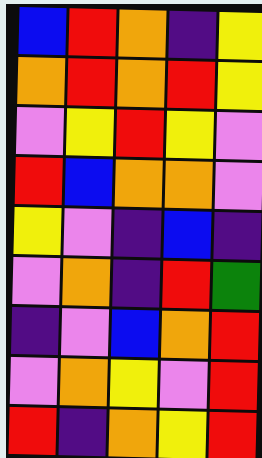[["blue", "red", "orange", "indigo", "yellow"], ["orange", "red", "orange", "red", "yellow"], ["violet", "yellow", "red", "yellow", "violet"], ["red", "blue", "orange", "orange", "violet"], ["yellow", "violet", "indigo", "blue", "indigo"], ["violet", "orange", "indigo", "red", "green"], ["indigo", "violet", "blue", "orange", "red"], ["violet", "orange", "yellow", "violet", "red"], ["red", "indigo", "orange", "yellow", "red"]]